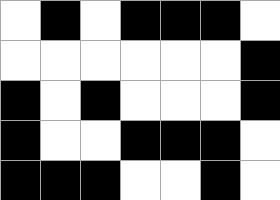[["white", "black", "white", "black", "black", "black", "white"], ["white", "white", "white", "white", "white", "white", "black"], ["black", "white", "black", "white", "white", "white", "black"], ["black", "white", "white", "black", "black", "black", "white"], ["black", "black", "black", "white", "white", "black", "white"]]